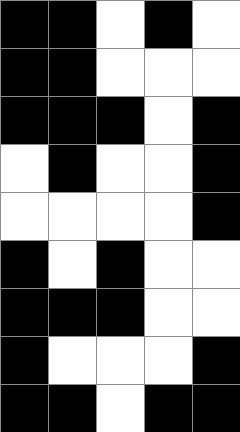[["black", "black", "white", "black", "white"], ["black", "black", "white", "white", "white"], ["black", "black", "black", "white", "black"], ["white", "black", "white", "white", "black"], ["white", "white", "white", "white", "black"], ["black", "white", "black", "white", "white"], ["black", "black", "black", "white", "white"], ["black", "white", "white", "white", "black"], ["black", "black", "white", "black", "black"]]